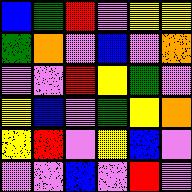[["blue", "green", "red", "violet", "yellow", "yellow"], ["green", "orange", "violet", "blue", "violet", "orange"], ["violet", "violet", "red", "yellow", "green", "violet"], ["yellow", "blue", "violet", "green", "yellow", "orange"], ["yellow", "red", "violet", "yellow", "blue", "violet"], ["violet", "violet", "blue", "violet", "red", "violet"]]